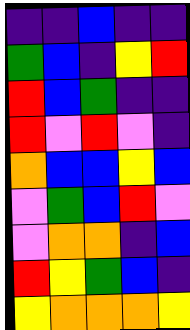[["indigo", "indigo", "blue", "indigo", "indigo"], ["green", "blue", "indigo", "yellow", "red"], ["red", "blue", "green", "indigo", "indigo"], ["red", "violet", "red", "violet", "indigo"], ["orange", "blue", "blue", "yellow", "blue"], ["violet", "green", "blue", "red", "violet"], ["violet", "orange", "orange", "indigo", "blue"], ["red", "yellow", "green", "blue", "indigo"], ["yellow", "orange", "orange", "orange", "yellow"]]